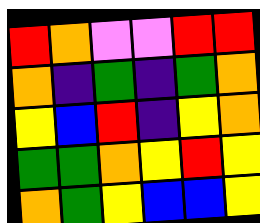[["red", "orange", "violet", "violet", "red", "red"], ["orange", "indigo", "green", "indigo", "green", "orange"], ["yellow", "blue", "red", "indigo", "yellow", "orange"], ["green", "green", "orange", "yellow", "red", "yellow"], ["orange", "green", "yellow", "blue", "blue", "yellow"]]